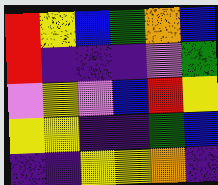[["red", "yellow", "blue", "green", "orange", "blue"], ["red", "indigo", "indigo", "indigo", "violet", "green"], ["violet", "yellow", "violet", "blue", "red", "yellow"], ["yellow", "yellow", "indigo", "indigo", "green", "blue"], ["indigo", "indigo", "yellow", "yellow", "orange", "indigo"]]